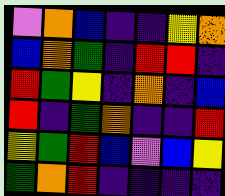[["violet", "orange", "blue", "indigo", "indigo", "yellow", "orange"], ["blue", "orange", "green", "indigo", "red", "red", "indigo"], ["red", "green", "yellow", "indigo", "orange", "indigo", "blue"], ["red", "indigo", "green", "orange", "indigo", "indigo", "red"], ["yellow", "green", "red", "blue", "violet", "blue", "yellow"], ["green", "orange", "red", "indigo", "indigo", "indigo", "indigo"]]